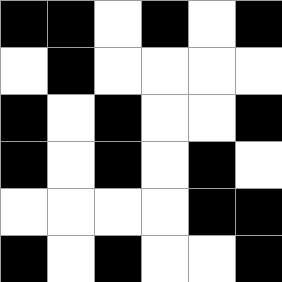[["black", "black", "white", "black", "white", "black"], ["white", "black", "white", "white", "white", "white"], ["black", "white", "black", "white", "white", "black"], ["black", "white", "black", "white", "black", "white"], ["white", "white", "white", "white", "black", "black"], ["black", "white", "black", "white", "white", "black"]]